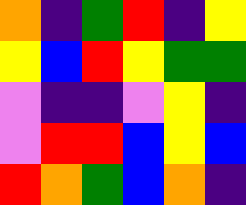[["orange", "indigo", "green", "red", "indigo", "yellow"], ["yellow", "blue", "red", "yellow", "green", "green"], ["violet", "indigo", "indigo", "violet", "yellow", "indigo"], ["violet", "red", "red", "blue", "yellow", "blue"], ["red", "orange", "green", "blue", "orange", "indigo"]]